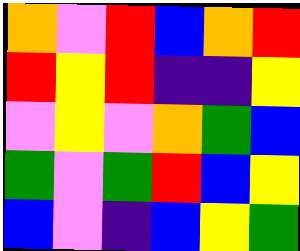[["orange", "violet", "red", "blue", "orange", "red"], ["red", "yellow", "red", "indigo", "indigo", "yellow"], ["violet", "yellow", "violet", "orange", "green", "blue"], ["green", "violet", "green", "red", "blue", "yellow"], ["blue", "violet", "indigo", "blue", "yellow", "green"]]